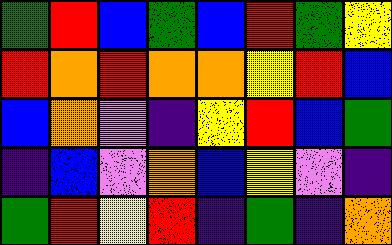[["green", "red", "blue", "green", "blue", "red", "green", "yellow"], ["red", "orange", "red", "orange", "orange", "yellow", "red", "blue"], ["blue", "orange", "violet", "indigo", "yellow", "red", "blue", "green"], ["indigo", "blue", "violet", "orange", "blue", "yellow", "violet", "indigo"], ["green", "red", "yellow", "red", "indigo", "green", "indigo", "orange"]]